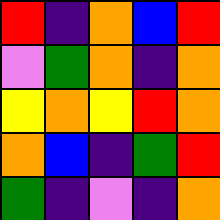[["red", "indigo", "orange", "blue", "red"], ["violet", "green", "orange", "indigo", "orange"], ["yellow", "orange", "yellow", "red", "orange"], ["orange", "blue", "indigo", "green", "red"], ["green", "indigo", "violet", "indigo", "orange"]]